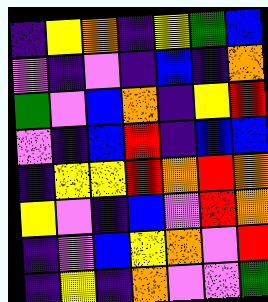[["indigo", "yellow", "orange", "indigo", "yellow", "green", "blue"], ["violet", "indigo", "violet", "indigo", "blue", "indigo", "orange"], ["green", "violet", "blue", "orange", "indigo", "yellow", "red"], ["violet", "indigo", "blue", "red", "indigo", "blue", "blue"], ["indigo", "yellow", "yellow", "red", "orange", "red", "orange"], ["yellow", "violet", "indigo", "blue", "violet", "red", "orange"], ["indigo", "violet", "blue", "yellow", "orange", "violet", "red"], ["indigo", "yellow", "indigo", "orange", "violet", "violet", "green"]]